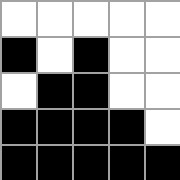[["white", "white", "white", "white", "white"], ["black", "white", "black", "white", "white"], ["white", "black", "black", "white", "white"], ["black", "black", "black", "black", "white"], ["black", "black", "black", "black", "black"]]